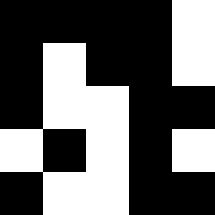[["black", "black", "black", "black", "white"], ["black", "white", "black", "black", "white"], ["black", "white", "white", "black", "black"], ["white", "black", "white", "black", "white"], ["black", "white", "white", "black", "black"]]